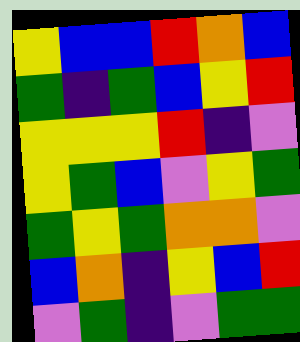[["yellow", "blue", "blue", "red", "orange", "blue"], ["green", "indigo", "green", "blue", "yellow", "red"], ["yellow", "yellow", "yellow", "red", "indigo", "violet"], ["yellow", "green", "blue", "violet", "yellow", "green"], ["green", "yellow", "green", "orange", "orange", "violet"], ["blue", "orange", "indigo", "yellow", "blue", "red"], ["violet", "green", "indigo", "violet", "green", "green"]]